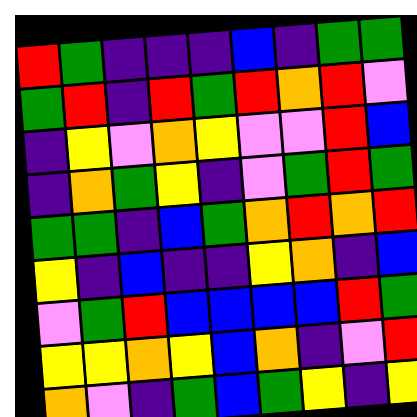[["red", "green", "indigo", "indigo", "indigo", "blue", "indigo", "green", "green"], ["green", "red", "indigo", "red", "green", "red", "orange", "red", "violet"], ["indigo", "yellow", "violet", "orange", "yellow", "violet", "violet", "red", "blue"], ["indigo", "orange", "green", "yellow", "indigo", "violet", "green", "red", "green"], ["green", "green", "indigo", "blue", "green", "orange", "red", "orange", "red"], ["yellow", "indigo", "blue", "indigo", "indigo", "yellow", "orange", "indigo", "blue"], ["violet", "green", "red", "blue", "blue", "blue", "blue", "red", "green"], ["yellow", "yellow", "orange", "yellow", "blue", "orange", "indigo", "violet", "red"], ["orange", "violet", "indigo", "green", "blue", "green", "yellow", "indigo", "yellow"]]